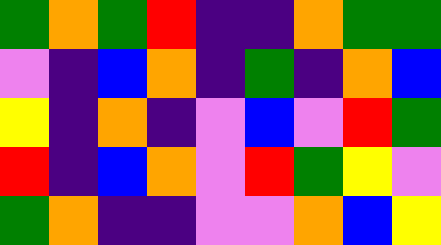[["green", "orange", "green", "red", "indigo", "indigo", "orange", "green", "green"], ["violet", "indigo", "blue", "orange", "indigo", "green", "indigo", "orange", "blue"], ["yellow", "indigo", "orange", "indigo", "violet", "blue", "violet", "red", "green"], ["red", "indigo", "blue", "orange", "violet", "red", "green", "yellow", "violet"], ["green", "orange", "indigo", "indigo", "violet", "violet", "orange", "blue", "yellow"]]